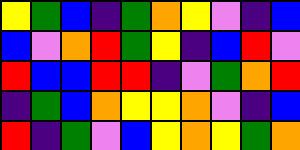[["yellow", "green", "blue", "indigo", "green", "orange", "yellow", "violet", "indigo", "blue"], ["blue", "violet", "orange", "red", "green", "yellow", "indigo", "blue", "red", "violet"], ["red", "blue", "blue", "red", "red", "indigo", "violet", "green", "orange", "red"], ["indigo", "green", "blue", "orange", "yellow", "yellow", "orange", "violet", "indigo", "blue"], ["red", "indigo", "green", "violet", "blue", "yellow", "orange", "yellow", "green", "orange"]]